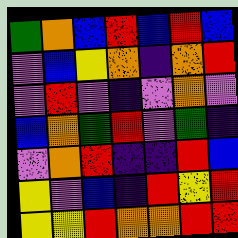[["green", "orange", "blue", "red", "blue", "red", "blue"], ["violet", "blue", "yellow", "orange", "indigo", "orange", "red"], ["violet", "red", "violet", "indigo", "violet", "orange", "violet"], ["blue", "orange", "green", "red", "violet", "green", "indigo"], ["violet", "orange", "red", "indigo", "indigo", "red", "blue"], ["yellow", "violet", "blue", "indigo", "red", "yellow", "red"], ["yellow", "yellow", "red", "orange", "orange", "red", "red"]]